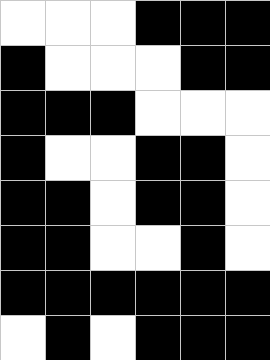[["white", "white", "white", "black", "black", "black"], ["black", "white", "white", "white", "black", "black"], ["black", "black", "black", "white", "white", "white"], ["black", "white", "white", "black", "black", "white"], ["black", "black", "white", "black", "black", "white"], ["black", "black", "white", "white", "black", "white"], ["black", "black", "black", "black", "black", "black"], ["white", "black", "white", "black", "black", "black"]]